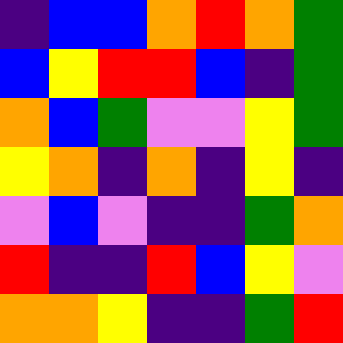[["indigo", "blue", "blue", "orange", "red", "orange", "green"], ["blue", "yellow", "red", "red", "blue", "indigo", "green"], ["orange", "blue", "green", "violet", "violet", "yellow", "green"], ["yellow", "orange", "indigo", "orange", "indigo", "yellow", "indigo"], ["violet", "blue", "violet", "indigo", "indigo", "green", "orange"], ["red", "indigo", "indigo", "red", "blue", "yellow", "violet"], ["orange", "orange", "yellow", "indigo", "indigo", "green", "red"]]